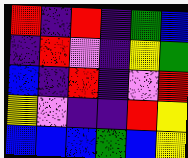[["red", "indigo", "red", "indigo", "green", "blue"], ["indigo", "red", "violet", "indigo", "yellow", "green"], ["blue", "indigo", "red", "indigo", "violet", "red"], ["yellow", "violet", "indigo", "indigo", "red", "yellow"], ["blue", "blue", "blue", "green", "blue", "yellow"]]